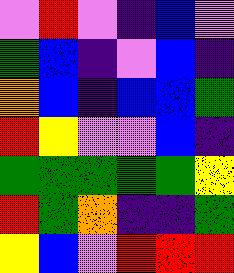[["violet", "red", "violet", "indigo", "blue", "violet"], ["green", "blue", "indigo", "violet", "blue", "indigo"], ["orange", "blue", "indigo", "blue", "blue", "green"], ["red", "yellow", "violet", "violet", "blue", "indigo"], ["green", "green", "green", "green", "green", "yellow"], ["red", "green", "orange", "indigo", "indigo", "green"], ["yellow", "blue", "violet", "red", "red", "red"]]